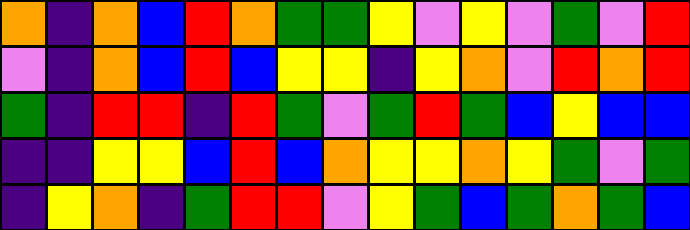[["orange", "indigo", "orange", "blue", "red", "orange", "green", "green", "yellow", "violet", "yellow", "violet", "green", "violet", "red"], ["violet", "indigo", "orange", "blue", "red", "blue", "yellow", "yellow", "indigo", "yellow", "orange", "violet", "red", "orange", "red"], ["green", "indigo", "red", "red", "indigo", "red", "green", "violet", "green", "red", "green", "blue", "yellow", "blue", "blue"], ["indigo", "indigo", "yellow", "yellow", "blue", "red", "blue", "orange", "yellow", "yellow", "orange", "yellow", "green", "violet", "green"], ["indigo", "yellow", "orange", "indigo", "green", "red", "red", "violet", "yellow", "green", "blue", "green", "orange", "green", "blue"]]